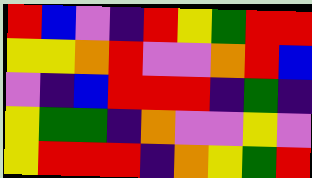[["red", "blue", "violet", "indigo", "red", "yellow", "green", "red", "red"], ["yellow", "yellow", "orange", "red", "violet", "violet", "orange", "red", "blue"], ["violet", "indigo", "blue", "red", "red", "red", "indigo", "green", "indigo"], ["yellow", "green", "green", "indigo", "orange", "violet", "violet", "yellow", "violet"], ["yellow", "red", "red", "red", "indigo", "orange", "yellow", "green", "red"]]